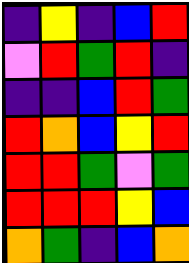[["indigo", "yellow", "indigo", "blue", "red"], ["violet", "red", "green", "red", "indigo"], ["indigo", "indigo", "blue", "red", "green"], ["red", "orange", "blue", "yellow", "red"], ["red", "red", "green", "violet", "green"], ["red", "red", "red", "yellow", "blue"], ["orange", "green", "indigo", "blue", "orange"]]